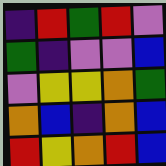[["indigo", "red", "green", "red", "violet"], ["green", "indigo", "violet", "violet", "blue"], ["violet", "yellow", "yellow", "orange", "green"], ["orange", "blue", "indigo", "orange", "blue"], ["red", "yellow", "orange", "red", "blue"]]